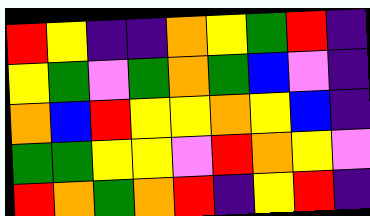[["red", "yellow", "indigo", "indigo", "orange", "yellow", "green", "red", "indigo"], ["yellow", "green", "violet", "green", "orange", "green", "blue", "violet", "indigo"], ["orange", "blue", "red", "yellow", "yellow", "orange", "yellow", "blue", "indigo"], ["green", "green", "yellow", "yellow", "violet", "red", "orange", "yellow", "violet"], ["red", "orange", "green", "orange", "red", "indigo", "yellow", "red", "indigo"]]